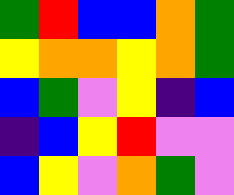[["green", "red", "blue", "blue", "orange", "green"], ["yellow", "orange", "orange", "yellow", "orange", "green"], ["blue", "green", "violet", "yellow", "indigo", "blue"], ["indigo", "blue", "yellow", "red", "violet", "violet"], ["blue", "yellow", "violet", "orange", "green", "violet"]]